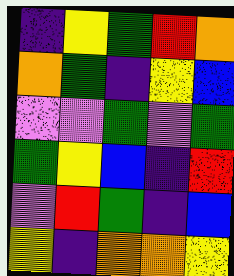[["indigo", "yellow", "green", "red", "orange"], ["orange", "green", "indigo", "yellow", "blue"], ["violet", "violet", "green", "violet", "green"], ["green", "yellow", "blue", "indigo", "red"], ["violet", "red", "green", "indigo", "blue"], ["yellow", "indigo", "orange", "orange", "yellow"]]